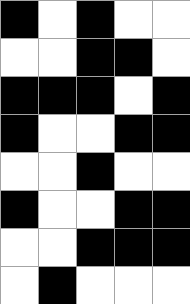[["black", "white", "black", "white", "white"], ["white", "white", "black", "black", "white"], ["black", "black", "black", "white", "black"], ["black", "white", "white", "black", "black"], ["white", "white", "black", "white", "white"], ["black", "white", "white", "black", "black"], ["white", "white", "black", "black", "black"], ["white", "black", "white", "white", "white"]]